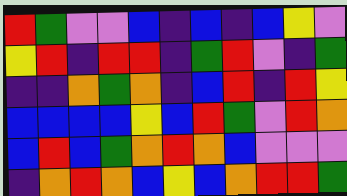[["red", "green", "violet", "violet", "blue", "indigo", "blue", "indigo", "blue", "yellow", "violet"], ["yellow", "red", "indigo", "red", "red", "indigo", "green", "red", "violet", "indigo", "green"], ["indigo", "indigo", "orange", "green", "orange", "indigo", "blue", "red", "indigo", "red", "yellow"], ["blue", "blue", "blue", "blue", "yellow", "blue", "red", "green", "violet", "red", "orange"], ["blue", "red", "blue", "green", "orange", "red", "orange", "blue", "violet", "violet", "violet"], ["indigo", "orange", "red", "orange", "blue", "yellow", "blue", "orange", "red", "red", "green"]]